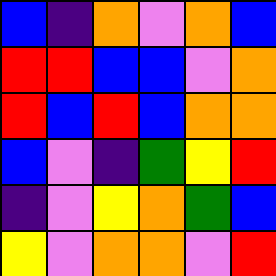[["blue", "indigo", "orange", "violet", "orange", "blue"], ["red", "red", "blue", "blue", "violet", "orange"], ["red", "blue", "red", "blue", "orange", "orange"], ["blue", "violet", "indigo", "green", "yellow", "red"], ["indigo", "violet", "yellow", "orange", "green", "blue"], ["yellow", "violet", "orange", "orange", "violet", "red"]]